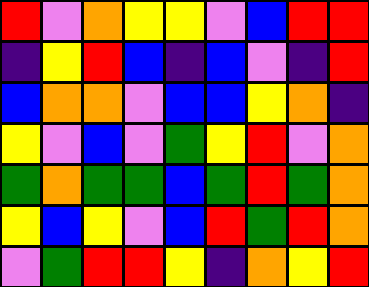[["red", "violet", "orange", "yellow", "yellow", "violet", "blue", "red", "red"], ["indigo", "yellow", "red", "blue", "indigo", "blue", "violet", "indigo", "red"], ["blue", "orange", "orange", "violet", "blue", "blue", "yellow", "orange", "indigo"], ["yellow", "violet", "blue", "violet", "green", "yellow", "red", "violet", "orange"], ["green", "orange", "green", "green", "blue", "green", "red", "green", "orange"], ["yellow", "blue", "yellow", "violet", "blue", "red", "green", "red", "orange"], ["violet", "green", "red", "red", "yellow", "indigo", "orange", "yellow", "red"]]